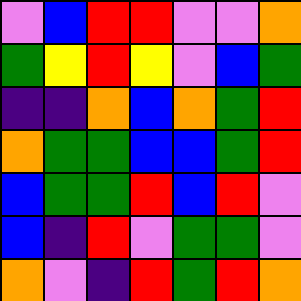[["violet", "blue", "red", "red", "violet", "violet", "orange"], ["green", "yellow", "red", "yellow", "violet", "blue", "green"], ["indigo", "indigo", "orange", "blue", "orange", "green", "red"], ["orange", "green", "green", "blue", "blue", "green", "red"], ["blue", "green", "green", "red", "blue", "red", "violet"], ["blue", "indigo", "red", "violet", "green", "green", "violet"], ["orange", "violet", "indigo", "red", "green", "red", "orange"]]